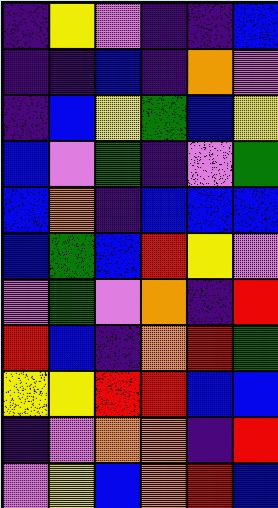[["indigo", "yellow", "violet", "indigo", "indigo", "blue"], ["indigo", "indigo", "blue", "indigo", "orange", "violet"], ["indigo", "blue", "yellow", "green", "blue", "yellow"], ["blue", "violet", "green", "indigo", "violet", "green"], ["blue", "orange", "indigo", "blue", "blue", "blue"], ["blue", "green", "blue", "red", "yellow", "violet"], ["violet", "green", "violet", "orange", "indigo", "red"], ["red", "blue", "indigo", "orange", "red", "green"], ["yellow", "yellow", "red", "red", "blue", "blue"], ["indigo", "violet", "orange", "orange", "indigo", "red"], ["violet", "yellow", "blue", "orange", "red", "blue"]]